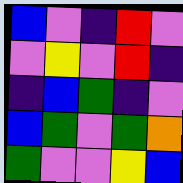[["blue", "violet", "indigo", "red", "violet"], ["violet", "yellow", "violet", "red", "indigo"], ["indigo", "blue", "green", "indigo", "violet"], ["blue", "green", "violet", "green", "orange"], ["green", "violet", "violet", "yellow", "blue"]]